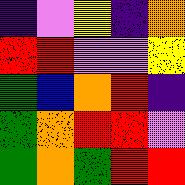[["indigo", "violet", "yellow", "indigo", "orange"], ["red", "red", "violet", "violet", "yellow"], ["green", "blue", "orange", "red", "indigo"], ["green", "orange", "red", "red", "violet"], ["green", "orange", "green", "red", "red"]]